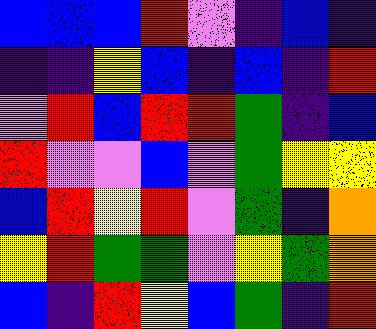[["blue", "blue", "blue", "red", "violet", "indigo", "blue", "indigo"], ["indigo", "indigo", "yellow", "blue", "indigo", "blue", "indigo", "red"], ["violet", "red", "blue", "red", "red", "green", "indigo", "blue"], ["red", "violet", "violet", "blue", "violet", "green", "yellow", "yellow"], ["blue", "red", "yellow", "red", "violet", "green", "indigo", "orange"], ["yellow", "red", "green", "green", "violet", "yellow", "green", "orange"], ["blue", "indigo", "red", "yellow", "blue", "green", "indigo", "red"]]